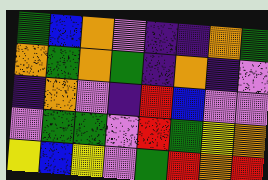[["green", "blue", "orange", "violet", "indigo", "indigo", "orange", "green"], ["orange", "green", "orange", "green", "indigo", "orange", "indigo", "violet"], ["indigo", "orange", "violet", "indigo", "red", "blue", "violet", "violet"], ["violet", "green", "green", "violet", "red", "green", "yellow", "orange"], ["yellow", "blue", "yellow", "violet", "green", "red", "orange", "red"]]